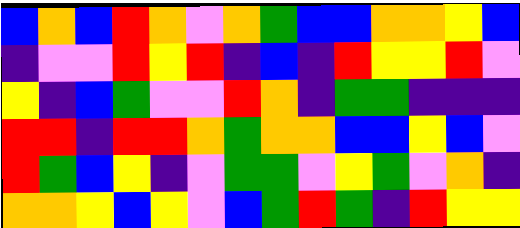[["blue", "orange", "blue", "red", "orange", "violet", "orange", "green", "blue", "blue", "orange", "orange", "yellow", "blue"], ["indigo", "violet", "violet", "red", "yellow", "red", "indigo", "blue", "indigo", "red", "yellow", "yellow", "red", "violet"], ["yellow", "indigo", "blue", "green", "violet", "violet", "red", "orange", "indigo", "green", "green", "indigo", "indigo", "indigo"], ["red", "red", "indigo", "red", "red", "orange", "green", "orange", "orange", "blue", "blue", "yellow", "blue", "violet"], ["red", "green", "blue", "yellow", "indigo", "violet", "green", "green", "violet", "yellow", "green", "violet", "orange", "indigo"], ["orange", "orange", "yellow", "blue", "yellow", "violet", "blue", "green", "red", "green", "indigo", "red", "yellow", "yellow"]]